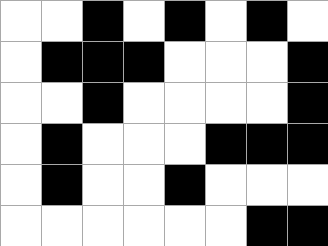[["white", "white", "black", "white", "black", "white", "black", "white"], ["white", "black", "black", "black", "white", "white", "white", "black"], ["white", "white", "black", "white", "white", "white", "white", "black"], ["white", "black", "white", "white", "white", "black", "black", "black"], ["white", "black", "white", "white", "black", "white", "white", "white"], ["white", "white", "white", "white", "white", "white", "black", "black"]]